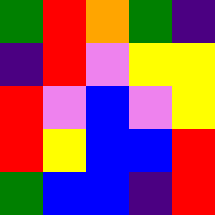[["green", "red", "orange", "green", "indigo"], ["indigo", "red", "violet", "yellow", "yellow"], ["red", "violet", "blue", "violet", "yellow"], ["red", "yellow", "blue", "blue", "red"], ["green", "blue", "blue", "indigo", "red"]]